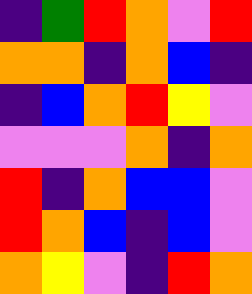[["indigo", "green", "red", "orange", "violet", "red"], ["orange", "orange", "indigo", "orange", "blue", "indigo"], ["indigo", "blue", "orange", "red", "yellow", "violet"], ["violet", "violet", "violet", "orange", "indigo", "orange"], ["red", "indigo", "orange", "blue", "blue", "violet"], ["red", "orange", "blue", "indigo", "blue", "violet"], ["orange", "yellow", "violet", "indigo", "red", "orange"]]